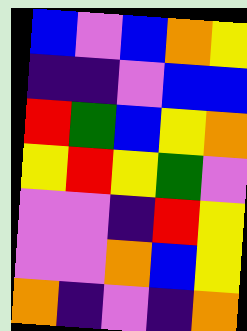[["blue", "violet", "blue", "orange", "yellow"], ["indigo", "indigo", "violet", "blue", "blue"], ["red", "green", "blue", "yellow", "orange"], ["yellow", "red", "yellow", "green", "violet"], ["violet", "violet", "indigo", "red", "yellow"], ["violet", "violet", "orange", "blue", "yellow"], ["orange", "indigo", "violet", "indigo", "orange"]]